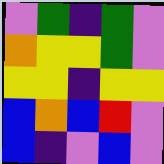[["violet", "green", "indigo", "green", "violet"], ["orange", "yellow", "yellow", "green", "violet"], ["yellow", "yellow", "indigo", "yellow", "yellow"], ["blue", "orange", "blue", "red", "violet"], ["blue", "indigo", "violet", "blue", "violet"]]